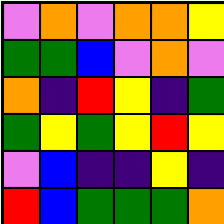[["violet", "orange", "violet", "orange", "orange", "yellow"], ["green", "green", "blue", "violet", "orange", "violet"], ["orange", "indigo", "red", "yellow", "indigo", "green"], ["green", "yellow", "green", "yellow", "red", "yellow"], ["violet", "blue", "indigo", "indigo", "yellow", "indigo"], ["red", "blue", "green", "green", "green", "orange"]]